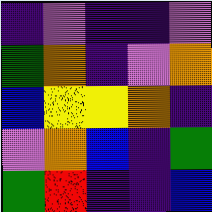[["indigo", "violet", "indigo", "indigo", "violet"], ["green", "orange", "indigo", "violet", "orange"], ["blue", "yellow", "yellow", "orange", "indigo"], ["violet", "orange", "blue", "indigo", "green"], ["green", "red", "indigo", "indigo", "blue"]]